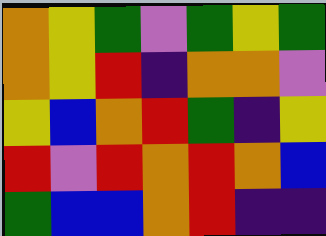[["orange", "yellow", "green", "violet", "green", "yellow", "green"], ["orange", "yellow", "red", "indigo", "orange", "orange", "violet"], ["yellow", "blue", "orange", "red", "green", "indigo", "yellow"], ["red", "violet", "red", "orange", "red", "orange", "blue"], ["green", "blue", "blue", "orange", "red", "indigo", "indigo"]]